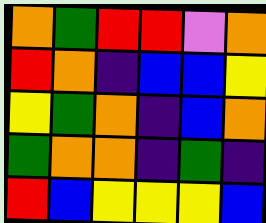[["orange", "green", "red", "red", "violet", "orange"], ["red", "orange", "indigo", "blue", "blue", "yellow"], ["yellow", "green", "orange", "indigo", "blue", "orange"], ["green", "orange", "orange", "indigo", "green", "indigo"], ["red", "blue", "yellow", "yellow", "yellow", "blue"]]